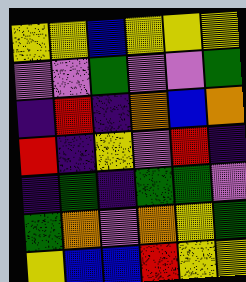[["yellow", "yellow", "blue", "yellow", "yellow", "yellow"], ["violet", "violet", "green", "violet", "violet", "green"], ["indigo", "red", "indigo", "orange", "blue", "orange"], ["red", "indigo", "yellow", "violet", "red", "indigo"], ["indigo", "green", "indigo", "green", "green", "violet"], ["green", "orange", "violet", "orange", "yellow", "green"], ["yellow", "blue", "blue", "red", "yellow", "yellow"]]